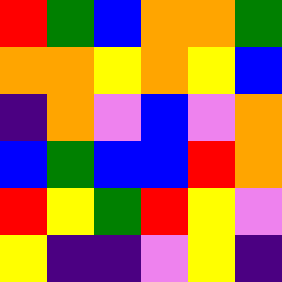[["red", "green", "blue", "orange", "orange", "green"], ["orange", "orange", "yellow", "orange", "yellow", "blue"], ["indigo", "orange", "violet", "blue", "violet", "orange"], ["blue", "green", "blue", "blue", "red", "orange"], ["red", "yellow", "green", "red", "yellow", "violet"], ["yellow", "indigo", "indigo", "violet", "yellow", "indigo"]]